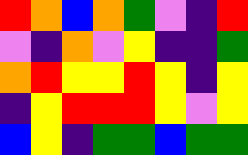[["red", "orange", "blue", "orange", "green", "violet", "indigo", "red"], ["violet", "indigo", "orange", "violet", "yellow", "indigo", "indigo", "green"], ["orange", "red", "yellow", "yellow", "red", "yellow", "indigo", "yellow"], ["indigo", "yellow", "red", "red", "red", "yellow", "violet", "yellow"], ["blue", "yellow", "indigo", "green", "green", "blue", "green", "green"]]